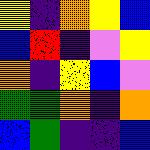[["yellow", "indigo", "orange", "yellow", "blue"], ["blue", "red", "indigo", "violet", "yellow"], ["orange", "indigo", "yellow", "blue", "violet"], ["green", "green", "orange", "indigo", "orange"], ["blue", "green", "indigo", "indigo", "blue"]]